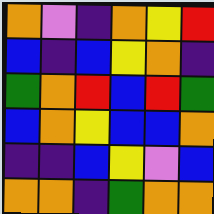[["orange", "violet", "indigo", "orange", "yellow", "red"], ["blue", "indigo", "blue", "yellow", "orange", "indigo"], ["green", "orange", "red", "blue", "red", "green"], ["blue", "orange", "yellow", "blue", "blue", "orange"], ["indigo", "indigo", "blue", "yellow", "violet", "blue"], ["orange", "orange", "indigo", "green", "orange", "orange"]]